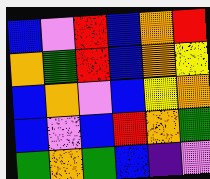[["blue", "violet", "red", "blue", "orange", "red"], ["orange", "green", "red", "blue", "orange", "yellow"], ["blue", "orange", "violet", "blue", "yellow", "orange"], ["blue", "violet", "blue", "red", "orange", "green"], ["green", "orange", "green", "blue", "indigo", "violet"]]